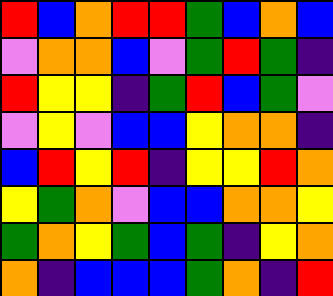[["red", "blue", "orange", "red", "red", "green", "blue", "orange", "blue"], ["violet", "orange", "orange", "blue", "violet", "green", "red", "green", "indigo"], ["red", "yellow", "yellow", "indigo", "green", "red", "blue", "green", "violet"], ["violet", "yellow", "violet", "blue", "blue", "yellow", "orange", "orange", "indigo"], ["blue", "red", "yellow", "red", "indigo", "yellow", "yellow", "red", "orange"], ["yellow", "green", "orange", "violet", "blue", "blue", "orange", "orange", "yellow"], ["green", "orange", "yellow", "green", "blue", "green", "indigo", "yellow", "orange"], ["orange", "indigo", "blue", "blue", "blue", "green", "orange", "indigo", "red"]]